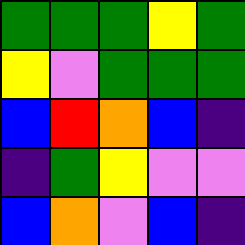[["green", "green", "green", "yellow", "green"], ["yellow", "violet", "green", "green", "green"], ["blue", "red", "orange", "blue", "indigo"], ["indigo", "green", "yellow", "violet", "violet"], ["blue", "orange", "violet", "blue", "indigo"]]